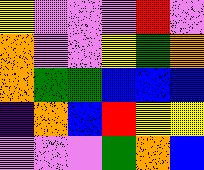[["yellow", "violet", "violet", "violet", "red", "violet"], ["orange", "violet", "violet", "yellow", "green", "orange"], ["orange", "green", "green", "blue", "blue", "blue"], ["indigo", "orange", "blue", "red", "yellow", "yellow"], ["violet", "violet", "violet", "green", "orange", "blue"]]